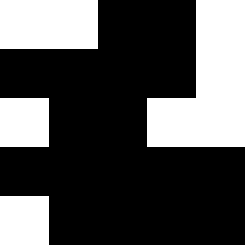[["white", "white", "black", "black", "white"], ["black", "black", "black", "black", "white"], ["white", "black", "black", "white", "white"], ["black", "black", "black", "black", "black"], ["white", "black", "black", "black", "black"]]